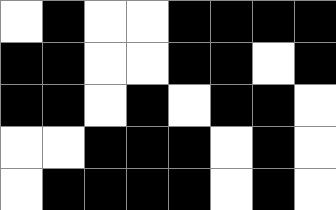[["white", "black", "white", "white", "black", "black", "black", "black"], ["black", "black", "white", "white", "black", "black", "white", "black"], ["black", "black", "white", "black", "white", "black", "black", "white"], ["white", "white", "black", "black", "black", "white", "black", "white"], ["white", "black", "black", "black", "black", "white", "black", "white"]]